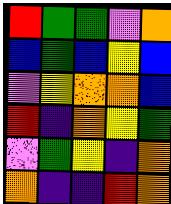[["red", "green", "green", "violet", "orange"], ["blue", "green", "blue", "yellow", "blue"], ["violet", "yellow", "orange", "orange", "blue"], ["red", "indigo", "orange", "yellow", "green"], ["violet", "green", "yellow", "indigo", "orange"], ["orange", "indigo", "indigo", "red", "orange"]]